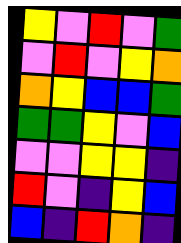[["yellow", "violet", "red", "violet", "green"], ["violet", "red", "violet", "yellow", "orange"], ["orange", "yellow", "blue", "blue", "green"], ["green", "green", "yellow", "violet", "blue"], ["violet", "violet", "yellow", "yellow", "indigo"], ["red", "violet", "indigo", "yellow", "blue"], ["blue", "indigo", "red", "orange", "indigo"]]